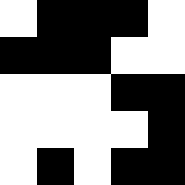[["white", "black", "black", "black", "white"], ["black", "black", "black", "white", "white"], ["white", "white", "white", "black", "black"], ["white", "white", "white", "white", "black"], ["white", "black", "white", "black", "black"]]